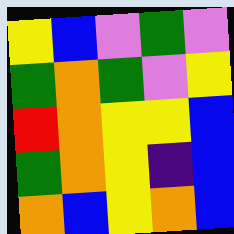[["yellow", "blue", "violet", "green", "violet"], ["green", "orange", "green", "violet", "yellow"], ["red", "orange", "yellow", "yellow", "blue"], ["green", "orange", "yellow", "indigo", "blue"], ["orange", "blue", "yellow", "orange", "blue"]]